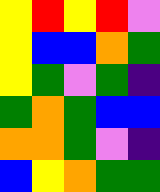[["yellow", "red", "yellow", "red", "violet"], ["yellow", "blue", "blue", "orange", "green"], ["yellow", "green", "violet", "green", "indigo"], ["green", "orange", "green", "blue", "blue"], ["orange", "orange", "green", "violet", "indigo"], ["blue", "yellow", "orange", "green", "green"]]